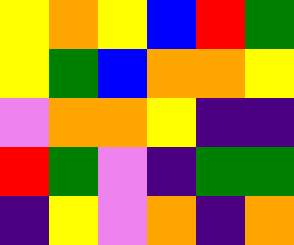[["yellow", "orange", "yellow", "blue", "red", "green"], ["yellow", "green", "blue", "orange", "orange", "yellow"], ["violet", "orange", "orange", "yellow", "indigo", "indigo"], ["red", "green", "violet", "indigo", "green", "green"], ["indigo", "yellow", "violet", "orange", "indigo", "orange"]]